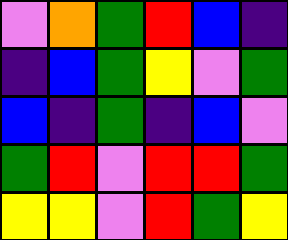[["violet", "orange", "green", "red", "blue", "indigo"], ["indigo", "blue", "green", "yellow", "violet", "green"], ["blue", "indigo", "green", "indigo", "blue", "violet"], ["green", "red", "violet", "red", "red", "green"], ["yellow", "yellow", "violet", "red", "green", "yellow"]]